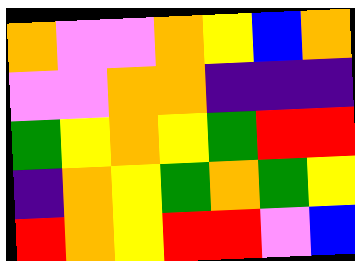[["orange", "violet", "violet", "orange", "yellow", "blue", "orange"], ["violet", "violet", "orange", "orange", "indigo", "indigo", "indigo"], ["green", "yellow", "orange", "yellow", "green", "red", "red"], ["indigo", "orange", "yellow", "green", "orange", "green", "yellow"], ["red", "orange", "yellow", "red", "red", "violet", "blue"]]